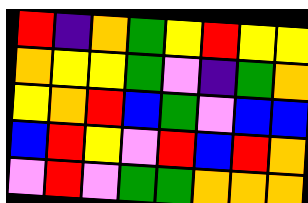[["red", "indigo", "orange", "green", "yellow", "red", "yellow", "yellow"], ["orange", "yellow", "yellow", "green", "violet", "indigo", "green", "orange"], ["yellow", "orange", "red", "blue", "green", "violet", "blue", "blue"], ["blue", "red", "yellow", "violet", "red", "blue", "red", "orange"], ["violet", "red", "violet", "green", "green", "orange", "orange", "orange"]]